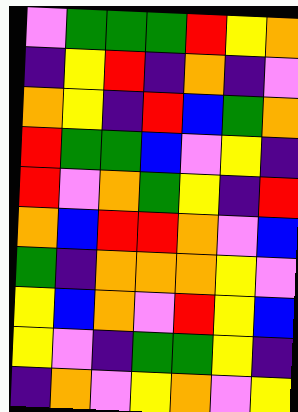[["violet", "green", "green", "green", "red", "yellow", "orange"], ["indigo", "yellow", "red", "indigo", "orange", "indigo", "violet"], ["orange", "yellow", "indigo", "red", "blue", "green", "orange"], ["red", "green", "green", "blue", "violet", "yellow", "indigo"], ["red", "violet", "orange", "green", "yellow", "indigo", "red"], ["orange", "blue", "red", "red", "orange", "violet", "blue"], ["green", "indigo", "orange", "orange", "orange", "yellow", "violet"], ["yellow", "blue", "orange", "violet", "red", "yellow", "blue"], ["yellow", "violet", "indigo", "green", "green", "yellow", "indigo"], ["indigo", "orange", "violet", "yellow", "orange", "violet", "yellow"]]